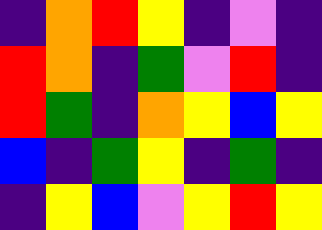[["indigo", "orange", "red", "yellow", "indigo", "violet", "indigo"], ["red", "orange", "indigo", "green", "violet", "red", "indigo"], ["red", "green", "indigo", "orange", "yellow", "blue", "yellow"], ["blue", "indigo", "green", "yellow", "indigo", "green", "indigo"], ["indigo", "yellow", "blue", "violet", "yellow", "red", "yellow"]]